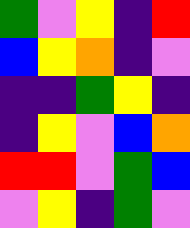[["green", "violet", "yellow", "indigo", "red"], ["blue", "yellow", "orange", "indigo", "violet"], ["indigo", "indigo", "green", "yellow", "indigo"], ["indigo", "yellow", "violet", "blue", "orange"], ["red", "red", "violet", "green", "blue"], ["violet", "yellow", "indigo", "green", "violet"]]